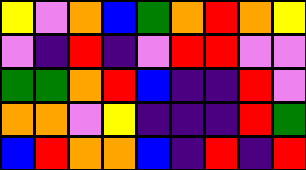[["yellow", "violet", "orange", "blue", "green", "orange", "red", "orange", "yellow"], ["violet", "indigo", "red", "indigo", "violet", "red", "red", "violet", "violet"], ["green", "green", "orange", "red", "blue", "indigo", "indigo", "red", "violet"], ["orange", "orange", "violet", "yellow", "indigo", "indigo", "indigo", "red", "green"], ["blue", "red", "orange", "orange", "blue", "indigo", "red", "indigo", "red"]]